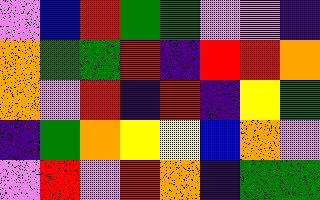[["violet", "blue", "red", "green", "green", "violet", "violet", "indigo"], ["orange", "green", "green", "red", "indigo", "red", "red", "orange"], ["orange", "violet", "red", "indigo", "red", "indigo", "yellow", "green"], ["indigo", "green", "orange", "yellow", "yellow", "blue", "orange", "violet"], ["violet", "red", "violet", "red", "orange", "indigo", "green", "green"]]